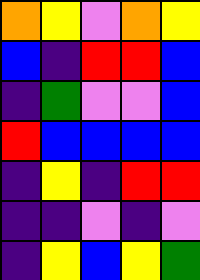[["orange", "yellow", "violet", "orange", "yellow"], ["blue", "indigo", "red", "red", "blue"], ["indigo", "green", "violet", "violet", "blue"], ["red", "blue", "blue", "blue", "blue"], ["indigo", "yellow", "indigo", "red", "red"], ["indigo", "indigo", "violet", "indigo", "violet"], ["indigo", "yellow", "blue", "yellow", "green"]]